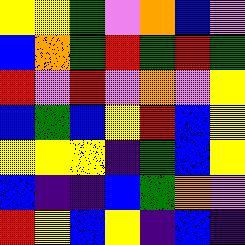[["yellow", "yellow", "green", "violet", "orange", "blue", "violet"], ["blue", "orange", "green", "red", "green", "red", "green"], ["red", "violet", "red", "violet", "orange", "violet", "yellow"], ["blue", "green", "blue", "yellow", "red", "blue", "yellow"], ["yellow", "yellow", "yellow", "indigo", "green", "blue", "yellow"], ["blue", "indigo", "indigo", "blue", "green", "orange", "violet"], ["red", "yellow", "blue", "yellow", "indigo", "blue", "indigo"]]